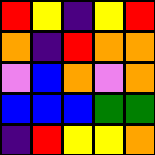[["red", "yellow", "indigo", "yellow", "red"], ["orange", "indigo", "red", "orange", "orange"], ["violet", "blue", "orange", "violet", "orange"], ["blue", "blue", "blue", "green", "green"], ["indigo", "red", "yellow", "yellow", "orange"]]